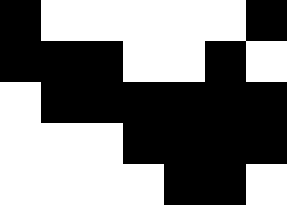[["black", "white", "white", "white", "white", "white", "black"], ["black", "black", "black", "white", "white", "black", "white"], ["white", "black", "black", "black", "black", "black", "black"], ["white", "white", "white", "black", "black", "black", "black"], ["white", "white", "white", "white", "black", "black", "white"]]